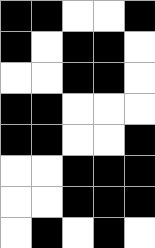[["black", "black", "white", "white", "black"], ["black", "white", "black", "black", "white"], ["white", "white", "black", "black", "white"], ["black", "black", "white", "white", "white"], ["black", "black", "white", "white", "black"], ["white", "white", "black", "black", "black"], ["white", "white", "black", "black", "black"], ["white", "black", "white", "black", "white"]]